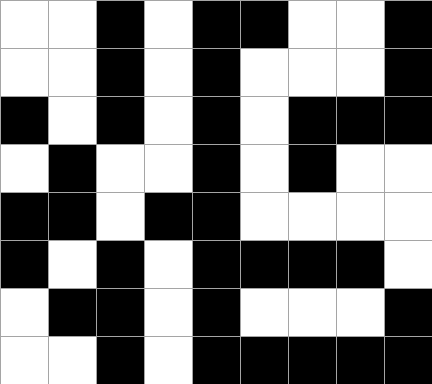[["white", "white", "black", "white", "black", "black", "white", "white", "black"], ["white", "white", "black", "white", "black", "white", "white", "white", "black"], ["black", "white", "black", "white", "black", "white", "black", "black", "black"], ["white", "black", "white", "white", "black", "white", "black", "white", "white"], ["black", "black", "white", "black", "black", "white", "white", "white", "white"], ["black", "white", "black", "white", "black", "black", "black", "black", "white"], ["white", "black", "black", "white", "black", "white", "white", "white", "black"], ["white", "white", "black", "white", "black", "black", "black", "black", "black"]]